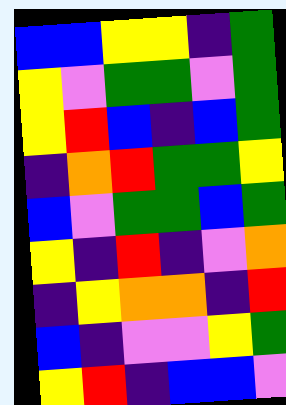[["blue", "blue", "yellow", "yellow", "indigo", "green"], ["yellow", "violet", "green", "green", "violet", "green"], ["yellow", "red", "blue", "indigo", "blue", "green"], ["indigo", "orange", "red", "green", "green", "yellow"], ["blue", "violet", "green", "green", "blue", "green"], ["yellow", "indigo", "red", "indigo", "violet", "orange"], ["indigo", "yellow", "orange", "orange", "indigo", "red"], ["blue", "indigo", "violet", "violet", "yellow", "green"], ["yellow", "red", "indigo", "blue", "blue", "violet"]]